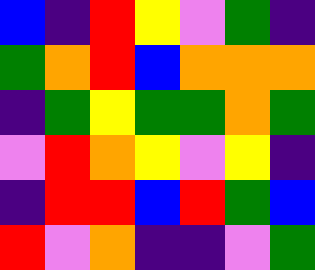[["blue", "indigo", "red", "yellow", "violet", "green", "indigo"], ["green", "orange", "red", "blue", "orange", "orange", "orange"], ["indigo", "green", "yellow", "green", "green", "orange", "green"], ["violet", "red", "orange", "yellow", "violet", "yellow", "indigo"], ["indigo", "red", "red", "blue", "red", "green", "blue"], ["red", "violet", "orange", "indigo", "indigo", "violet", "green"]]